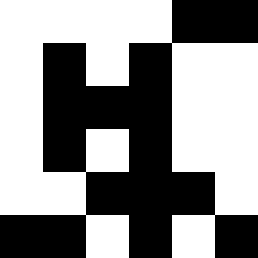[["white", "white", "white", "white", "black", "black"], ["white", "black", "white", "black", "white", "white"], ["white", "black", "black", "black", "white", "white"], ["white", "black", "white", "black", "white", "white"], ["white", "white", "black", "black", "black", "white"], ["black", "black", "white", "black", "white", "black"]]